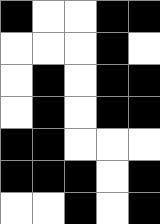[["black", "white", "white", "black", "black"], ["white", "white", "white", "black", "white"], ["white", "black", "white", "black", "black"], ["white", "black", "white", "black", "black"], ["black", "black", "white", "white", "white"], ["black", "black", "black", "white", "black"], ["white", "white", "black", "white", "black"]]